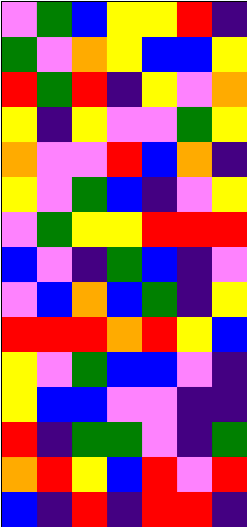[["violet", "green", "blue", "yellow", "yellow", "red", "indigo"], ["green", "violet", "orange", "yellow", "blue", "blue", "yellow"], ["red", "green", "red", "indigo", "yellow", "violet", "orange"], ["yellow", "indigo", "yellow", "violet", "violet", "green", "yellow"], ["orange", "violet", "violet", "red", "blue", "orange", "indigo"], ["yellow", "violet", "green", "blue", "indigo", "violet", "yellow"], ["violet", "green", "yellow", "yellow", "red", "red", "red"], ["blue", "violet", "indigo", "green", "blue", "indigo", "violet"], ["violet", "blue", "orange", "blue", "green", "indigo", "yellow"], ["red", "red", "red", "orange", "red", "yellow", "blue"], ["yellow", "violet", "green", "blue", "blue", "violet", "indigo"], ["yellow", "blue", "blue", "violet", "violet", "indigo", "indigo"], ["red", "indigo", "green", "green", "violet", "indigo", "green"], ["orange", "red", "yellow", "blue", "red", "violet", "red"], ["blue", "indigo", "red", "indigo", "red", "red", "indigo"]]